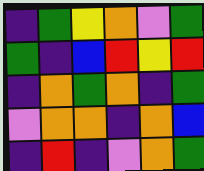[["indigo", "green", "yellow", "orange", "violet", "green"], ["green", "indigo", "blue", "red", "yellow", "red"], ["indigo", "orange", "green", "orange", "indigo", "green"], ["violet", "orange", "orange", "indigo", "orange", "blue"], ["indigo", "red", "indigo", "violet", "orange", "green"]]